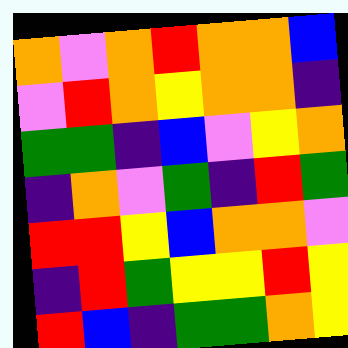[["orange", "violet", "orange", "red", "orange", "orange", "blue"], ["violet", "red", "orange", "yellow", "orange", "orange", "indigo"], ["green", "green", "indigo", "blue", "violet", "yellow", "orange"], ["indigo", "orange", "violet", "green", "indigo", "red", "green"], ["red", "red", "yellow", "blue", "orange", "orange", "violet"], ["indigo", "red", "green", "yellow", "yellow", "red", "yellow"], ["red", "blue", "indigo", "green", "green", "orange", "yellow"]]